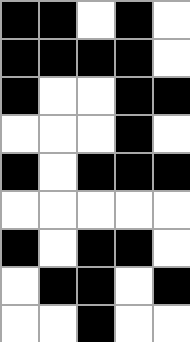[["black", "black", "white", "black", "white"], ["black", "black", "black", "black", "white"], ["black", "white", "white", "black", "black"], ["white", "white", "white", "black", "white"], ["black", "white", "black", "black", "black"], ["white", "white", "white", "white", "white"], ["black", "white", "black", "black", "white"], ["white", "black", "black", "white", "black"], ["white", "white", "black", "white", "white"]]